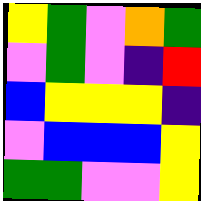[["yellow", "green", "violet", "orange", "green"], ["violet", "green", "violet", "indigo", "red"], ["blue", "yellow", "yellow", "yellow", "indigo"], ["violet", "blue", "blue", "blue", "yellow"], ["green", "green", "violet", "violet", "yellow"]]